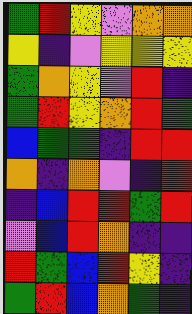[["green", "red", "yellow", "violet", "orange", "orange"], ["yellow", "indigo", "violet", "yellow", "yellow", "yellow"], ["green", "orange", "yellow", "violet", "red", "indigo"], ["green", "red", "yellow", "orange", "red", "green"], ["blue", "green", "green", "indigo", "red", "red"], ["orange", "indigo", "orange", "violet", "indigo", "red"], ["indigo", "blue", "red", "red", "green", "red"], ["violet", "blue", "red", "orange", "indigo", "indigo"], ["red", "green", "blue", "red", "yellow", "indigo"], ["green", "red", "blue", "orange", "green", "indigo"]]